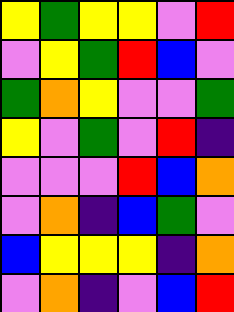[["yellow", "green", "yellow", "yellow", "violet", "red"], ["violet", "yellow", "green", "red", "blue", "violet"], ["green", "orange", "yellow", "violet", "violet", "green"], ["yellow", "violet", "green", "violet", "red", "indigo"], ["violet", "violet", "violet", "red", "blue", "orange"], ["violet", "orange", "indigo", "blue", "green", "violet"], ["blue", "yellow", "yellow", "yellow", "indigo", "orange"], ["violet", "orange", "indigo", "violet", "blue", "red"]]